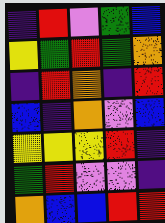[["indigo", "red", "violet", "green", "blue"], ["yellow", "green", "red", "green", "orange"], ["indigo", "red", "orange", "indigo", "red"], ["blue", "indigo", "orange", "violet", "blue"], ["yellow", "yellow", "yellow", "red", "indigo"], ["green", "red", "violet", "violet", "indigo"], ["orange", "blue", "blue", "red", "red"]]